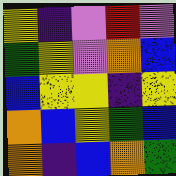[["yellow", "indigo", "violet", "red", "violet"], ["green", "yellow", "violet", "orange", "blue"], ["blue", "yellow", "yellow", "indigo", "yellow"], ["orange", "blue", "yellow", "green", "blue"], ["orange", "indigo", "blue", "orange", "green"]]